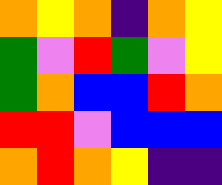[["orange", "yellow", "orange", "indigo", "orange", "yellow"], ["green", "violet", "red", "green", "violet", "yellow"], ["green", "orange", "blue", "blue", "red", "orange"], ["red", "red", "violet", "blue", "blue", "blue"], ["orange", "red", "orange", "yellow", "indigo", "indigo"]]